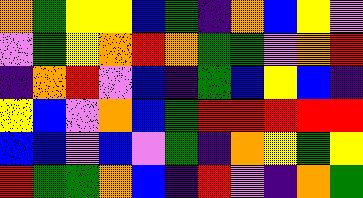[["orange", "green", "yellow", "yellow", "blue", "green", "indigo", "orange", "blue", "yellow", "violet"], ["violet", "green", "yellow", "orange", "red", "orange", "green", "green", "violet", "orange", "red"], ["indigo", "orange", "red", "violet", "blue", "indigo", "green", "blue", "yellow", "blue", "indigo"], ["yellow", "blue", "violet", "orange", "blue", "green", "red", "red", "red", "red", "red"], ["blue", "blue", "violet", "blue", "violet", "green", "indigo", "orange", "yellow", "green", "yellow"], ["red", "green", "green", "orange", "blue", "indigo", "red", "violet", "indigo", "orange", "green"]]